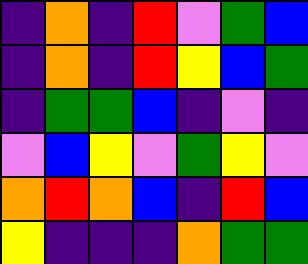[["indigo", "orange", "indigo", "red", "violet", "green", "blue"], ["indigo", "orange", "indigo", "red", "yellow", "blue", "green"], ["indigo", "green", "green", "blue", "indigo", "violet", "indigo"], ["violet", "blue", "yellow", "violet", "green", "yellow", "violet"], ["orange", "red", "orange", "blue", "indigo", "red", "blue"], ["yellow", "indigo", "indigo", "indigo", "orange", "green", "green"]]